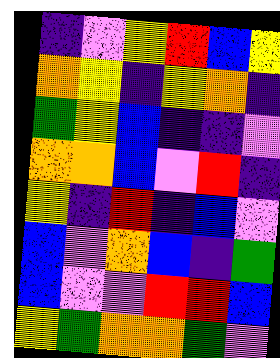[["indigo", "violet", "yellow", "red", "blue", "yellow"], ["orange", "yellow", "indigo", "yellow", "orange", "indigo"], ["green", "yellow", "blue", "indigo", "indigo", "violet"], ["orange", "orange", "blue", "violet", "red", "indigo"], ["yellow", "indigo", "red", "indigo", "blue", "violet"], ["blue", "violet", "orange", "blue", "indigo", "green"], ["blue", "violet", "violet", "red", "red", "blue"], ["yellow", "green", "orange", "orange", "green", "violet"]]